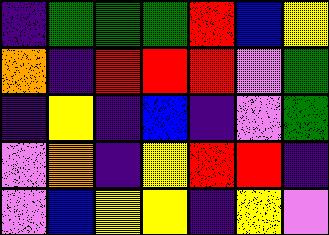[["indigo", "green", "green", "green", "red", "blue", "yellow"], ["orange", "indigo", "red", "red", "red", "violet", "green"], ["indigo", "yellow", "indigo", "blue", "indigo", "violet", "green"], ["violet", "orange", "indigo", "yellow", "red", "red", "indigo"], ["violet", "blue", "yellow", "yellow", "indigo", "yellow", "violet"]]